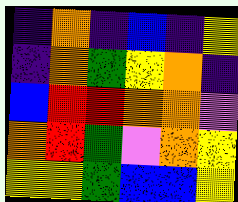[["indigo", "orange", "indigo", "blue", "indigo", "yellow"], ["indigo", "orange", "green", "yellow", "orange", "indigo"], ["blue", "red", "red", "orange", "orange", "violet"], ["orange", "red", "green", "violet", "orange", "yellow"], ["yellow", "yellow", "green", "blue", "blue", "yellow"]]